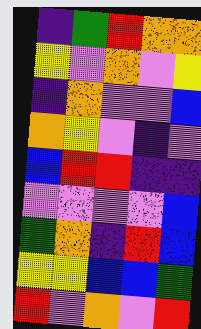[["indigo", "green", "red", "orange", "orange"], ["yellow", "violet", "orange", "violet", "yellow"], ["indigo", "orange", "violet", "violet", "blue"], ["orange", "yellow", "violet", "indigo", "violet"], ["blue", "red", "red", "indigo", "indigo"], ["violet", "violet", "violet", "violet", "blue"], ["green", "orange", "indigo", "red", "blue"], ["yellow", "yellow", "blue", "blue", "green"], ["red", "violet", "orange", "violet", "red"]]